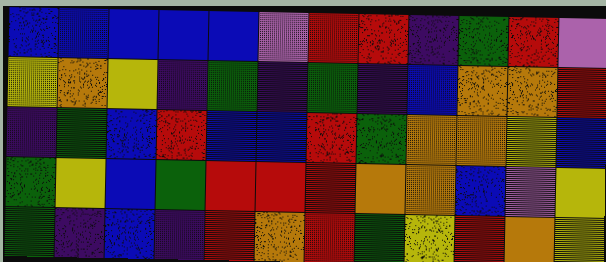[["blue", "blue", "blue", "blue", "blue", "violet", "red", "red", "indigo", "green", "red", "violet"], ["yellow", "orange", "yellow", "indigo", "green", "indigo", "green", "indigo", "blue", "orange", "orange", "red"], ["indigo", "green", "blue", "red", "blue", "blue", "red", "green", "orange", "orange", "yellow", "blue"], ["green", "yellow", "blue", "green", "red", "red", "red", "orange", "orange", "blue", "violet", "yellow"], ["green", "indigo", "blue", "indigo", "red", "orange", "red", "green", "yellow", "red", "orange", "yellow"]]